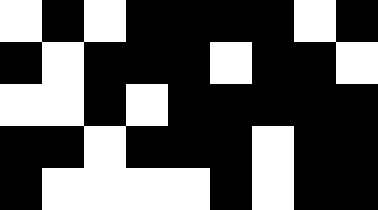[["white", "black", "white", "black", "black", "black", "black", "white", "black"], ["black", "white", "black", "black", "black", "white", "black", "black", "white"], ["white", "white", "black", "white", "black", "black", "black", "black", "black"], ["black", "black", "white", "black", "black", "black", "white", "black", "black"], ["black", "white", "white", "white", "white", "black", "white", "black", "black"]]